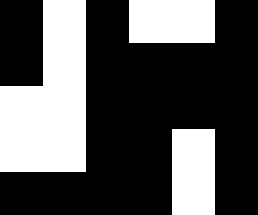[["black", "white", "black", "white", "white", "black"], ["black", "white", "black", "black", "black", "black"], ["white", "white", "black", "black", "black", "black"], ["white", "white", "black", "black", "white", "black"], ["black", "black", "black", "black", "white", "black"]]